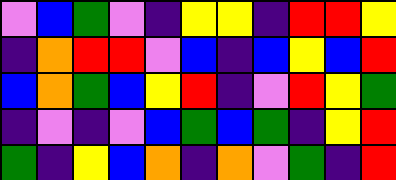[["violet", "blue", "green", "violet", "indigo", "yellow", "yellow", "indigo", "red", "red", "yellow"], ["indigo", "orange", "red", "red", "violet", "blue", "indigo", "blue", "yellow", "blue", "red"], ["blue", "orange", "green", "blue", "yellow", "red", "indigo", "violet", "red", "yellow", "green"], ["indigo", "violet", "indigo", "violet", "blue", "green", "blue", "green", "indigo", "yellow", "red"], ["green", "indigo", "yellow", "blue", "orange", "indigo", "orange", "violet", "green", "indigo", "red"]]